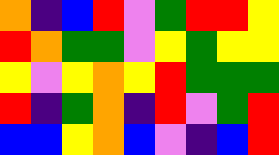[["orange", "indigo", "blue", "red", "violet", "green", "red", "red", "yellow"], ["red", "orange", "green", "green", "violet", "yellow", "green", "yellow", "yellow"], ["yellow", "violet", "yellow", "orange", "yellow", "red", "green", "green", "green"], ["red", "indigo", "green", "orange", "indigo", "red", "violet", "green", "red"], ["blue", "blue", "yellow", "orange", "blue", "violet", "indigo", "blue", "red"]]